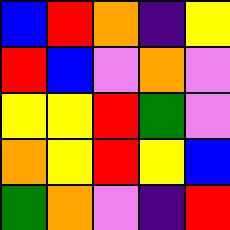[["blue", "red", "orange", "indigo", "yellow"], ["red", "blue", "violet", "orange", "violet"], ["yellow", "yellow", "red", "green", "violet"], ["orange", "yellow", "red", "yellow", "blue"], ["green", "orange", "violet", "indigo", "red"]]